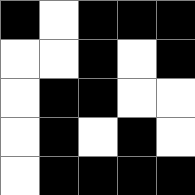[["black", "white", "black", "black", "black"], ["white", "white", "black", "white", "black"], ["white", "black", "black", "white", "white"], ["white", "black", "white", "black", "white"], ["white", "black", "black", "black", "black"]]